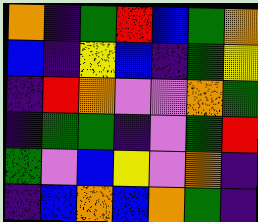[["orange", "indigo", "green", "red", "blue", "green", "orange"], ["blue", "indigo", "yellow", "blue", "indigo", "green", "yellow"], ["indigo", "red", "orange", "violet", "violet", "orange", "green"], ["indigo", "green", "green", "indigo", "violet", "green", "red"], ["green", "violet", "blue", "yellow", "violet", "orange", "indigo"], ["indigo", "blue", "orange", "blue", "orange", "green", "indigo"]]